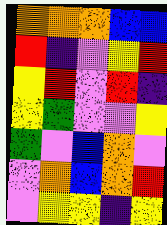[["orange", "orange", "orange", "blue", "blue"], ["red", "indigo", "violet", "yellow", "red"], ["yellow", "red", "violet", "red", "indigo"], ["yellow", "green", "violet", "violet", "yellow"], ["green", "violet", "blue", "orange", "violet"], ["violet", "orange", "blue", "orange", "red"], ["violet", "yellow", "yellow", "indigo", "yellow"]]